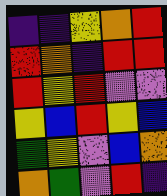[["indigo", "indigo", "yellow", "orange", "red"], ["red", "orange", "indigo", "red", "red"], ["red", "yellow", "red", "violet", "violet"], ["yellow", "blue", "red", "yellow", "blue"], ["green", "yellow", "violet", "blue", "orange"], ["orange", "green", "violet", "red", "indigo"]]